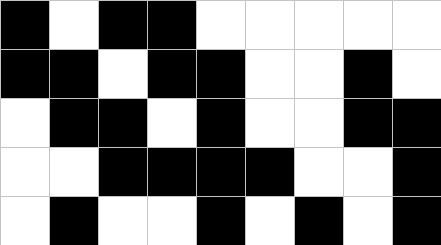[["black", "white", "black", "black", "white", "white", "white", "white", "white"], ["black", "black", "white", "black", "black", "white", "white", "black", "white"], ["white", "black", "black", "white", "black", "white", "white", "black", "black"], ["white", "white", "black", "black", "black", "black", "white", "white", "black"], ["white", "black", "white", "white", "black", "white", "black", "white", "black"]]